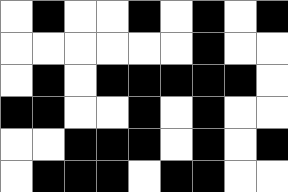[["white", "black", "white", "white", "black", "white", "black", "white", "black"], ["white", "white", "white", "white", "white", "white", "black", "white", "white"], ["white", "black", "white", "black", "black", "black", "black", "black", "white"], ["black", "black", "white", "white", "black", "white", "black", "white", "white"], ["white", "white", "black", "black", "black", "white", "black", "white", "black"], ["white", "black", "black", "black", "white", "black", "black", "white", "white"]]